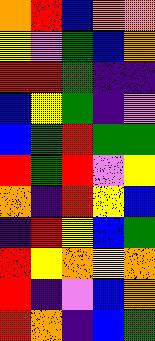[["orange", "red", "blue", "orange", "orange"], ["yellow", "violet", "green", "blue", "orange"], ["red", "red", "green", "indigo", "indigo"], ["blue", "yellow", "green", "indigo", "violet"], ["blue", "green", "red", "green", "green"], ["red", "green", "red", "violet", "yellow"], ["orange", "indigo", "red", "yellow", "blue"], ["indigo", "red", "yellow", "blue", "green"], ["red", "yellow", "orange", "yellow", "orange"], ["red", "indigo", "violet", "blue", "orange"], ["red", "orange", "indigo", "blue", "green"]]